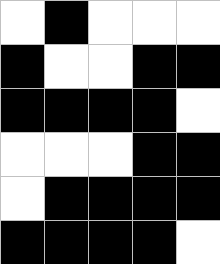[["white", "black", "white", "white", "white"], ["black", "white", "white", "black", "black"], ["black", "black", "black", "black", "white"], ["white", "white", "white", "black", "black"], ["white", "black", "black", "black", "black"], ["black", "black", "black", "black", "white"]]